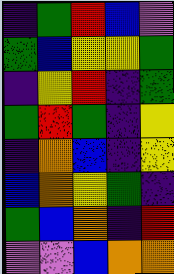[["indigo", "green", "red", "blue", "violet"], ["green", "blue", "yellow", "yellow", "green"], ["indigo", "yellow", "red", "indigo", "green"], ["green", "red", "green", "indigo", "yellow"], ["indigo", "orange", "blue", "indigo", "yellow"], ["blue", "orange", "yellow", "green", "indigo"], ["green", "blue", "orange", "indigo", "red"], ["violet", "violet", "blue", "orange", "orange"]]